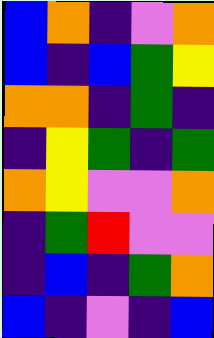[["blue", "orange", "indigo", "violet", "orange"], ["blue", "indigo", "blue", "green", "yellow"], ["orange", "orange", "indigo", "green", "indigo"], ["indigo", "yellow", "green", "indigo", "green"], ["orange", "yellow", "violet", "violet", "orange"], ["indigo", "green", "red", "violet", "violet"], ["indigo", "blue", "indigo", "green", "orange"], ["blue", "indigo", "violet", "indigo", "blue"]]